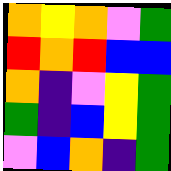[["orange", "yellow", "orange", "violet", "green"], ["red", "orange", "red", "blue", "blue"], ["orange", "indigo", "violet", "yellow", "green"], ["green", "indigo", "blue", "yellow", "green"], ["violet", "blue", "orange", "indigo", "green"]]